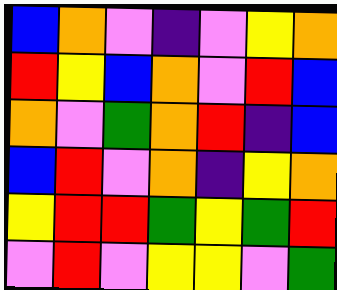[["blue", "orange", "violet", "indigo", "violet", "yellow", "orange"], ["red", "yellow", "blue", "orange", "violet", "red", "blue"], ["orange", "violet", "green", "orange", "red", "indigo", "blue"], ["blue", "red", "violet", "orange", "indigo", "yellow", "orange"], ["yellow", "red", "red", "green", "yellow", "green", "red"], ["violet", "red", "violet", "yellow", "yellow", "violet", "green"]]